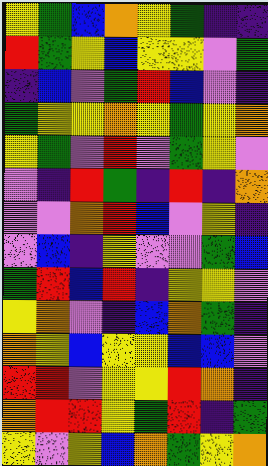[["yellow", "green", "blue", "orange", "yellow", "green", "indigo", "indigo"], ["red", "green", "yellow", "blue", "yellow", "yellow", "violet", "green"], ["indigo", "blue", "violet", "green", "red", "blue", "violet", "indigo"], ["green", "yellow", "yellow", "orange", "yellow", "green", "yellow", "orange"], ["yellow", "green", "violet", "red", "violet", "green", "yellow", "violet"], ["violet", "indigo", "red", "green", "indigo", "red", "indigo", "orange"], ["violet", "violet", "orange", "red", "blue", "violet", "yellow", "indigo"], ["violet", "blue", "indigo", "yellow", "violet", "violet", "green", "blue"], ["green", "red", "blue", "red", "indigo", "yellow", "yellow", "violet"], ["yellow", "orange", "violet", "indigo", "blue", "orange", "green", "indigo"], ["orange", "yellow", "blue", "yellow", "yellow", "blue", "blue", "violet"], ["red", "red", "violet", "yellow", "yellow", "red", "orange", "indigo"], ["orange", "red", "red", "yellow", "green", "red", "indigo", "green"], ["yellow", "violet", "yellow", "blue", "orange", "green", "yellow", "orange"]]